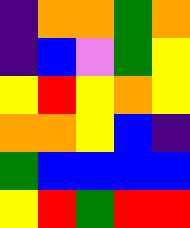[["indigo", "orange", "orange", "green", "orange"], ["indigo", "blue", "violet", "green", "yellow"], ["yellow", "red", "yellow", "orange", "yellow"], ["orange", "orange", "yellow", "blue", "indigo"], ["green", "blue", "blue", "blue", "blue"], ["yellow", "red", "green", "red", "red"]]